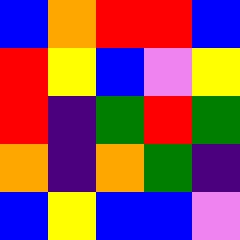[["blue", "orange", "red", "red", "blue"], ["red", "yellow", "blue", "violet", "yellow"], ["red", "indigo", "green", "red", "green"], ["orange", "indigo", "orange", "green", "indigo"], ["blue", "yellow", "blue", "blue", "violet"]]